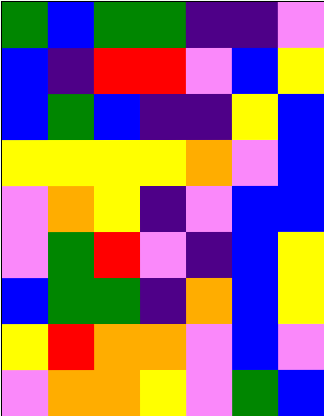[["green", "blue", "green", "green", "indigo", "indigo", "violet"], ["blue", "indigo", "red", "red", "violet", "blue", "yellow"], ["blue", "green", "blue", "indigo", "indigo", "yellow", "blue"], ["yellow", "yellow", "yellow", "yellow", "orange", "violet", "blue"], ["violet", "orange", "yellow", "indigo", "violet", "blue", "blue"], ["violet", "green", "red", "violet", "indigo", "blue", "yellow"], ["blue", "green", "green", "indigo", "orange", "blue", "yellow"], ["yellow", "red", "orange", "orange", "violet", "blue", "violet"], ["violet", "orange", "orange", "yellow", "violet", "green", "blue"]]